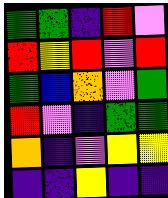[["green", "green", "indigo", "red", "violet"], ["red", "yellow", "red", "violet", "red"], ["green", "blue", "orange", "violet", "green"], ["red", "violet", "indigo", "green", "green"], ["orange", "indigo", "violet", "yellow", "yellow"], ["indigo", "indigo", "yellow", "indigo", "indigo"]]